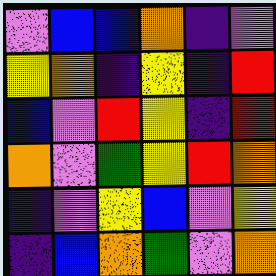[["violet", "blue", "blue", "orange", "indigo", "violet"], ["yellow", "orange", "indigo", "yellow", "indigo", "red"], ["blue", "violet", "red", "yellow", "indigo", "red"], ["orange", "violet", "green", "yellow", "red", "orange"], ["indigo", "violet", "yellow", "blue", "violet", "yellow"], ["indigo", "blue", "orange", "green", "violet", "orange"]]